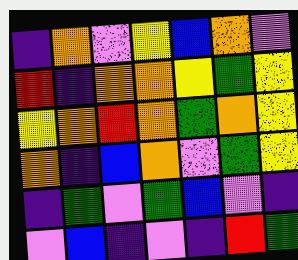[["indigo", "orange", "violet", "yellow", "blue", "orange", "violet"], ["red", "indigo", "orange", "orange", "yellow", "green", "yellow"], ["yellow", "orange", "red", "orange", "green", "orange", "yellow"], ["orange", "indigo", "blue", "orange", "violet", "green", "yellow"], ["indigo", "green", "violet", "green", "blue", "violet", "indigo"], ["violet", "blue", "indigo", "violet", "indigo", "red", "green"]]